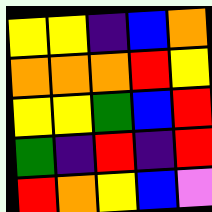[["yellow", "yellow", "indigo", "blue", "orange"], ["orange", "orange", "orange", "red", "yellow"], ["yellow", "yellow", "green", "blue", "red"], ["green", "indigo", "red", "indigo", "red"], ["red", "orange", "yellow", "blue", "violet"]]